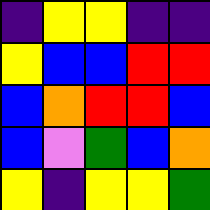[["indigo", "yellow", "yellow", "indigo", "indigo"], ["yellow", "blue", "blue", "red", "red"], ["blue", "orange", "red", "red", "blue"], ["blue", "violet", "green", "blue", "orange"], ["yellow", "indigo", "yellow", "yellow", "green"]]